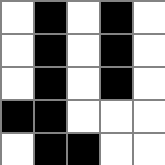[["white", "black", "white", "black", "white"], ["white", "black", "white", "black", "white"], ["white", "black", "white", "black", "white"], ["black", "black", "white", "white", "white"], ["white", "black", "black", "white", "white"]]